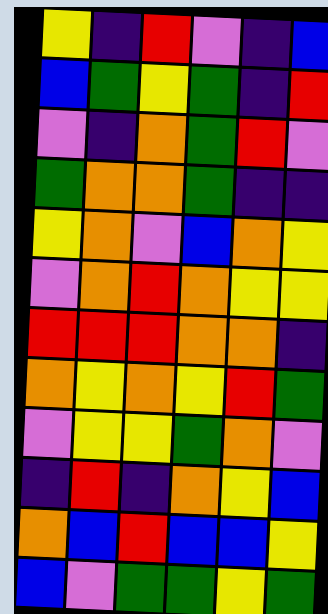[["yellow", "indigo", "red", "violet", "indigo", "blue"], ["blue", "green", "yellow", "green", "indigo", "red"], ["violet", "indigo", "orange", "green", "red", "violet"], ["green", "orange", "orange", "green", "indigo", "indigo"], ["yellow", "orange", "violet", "blue", "orange", "yellow"], ["violet", "orange", "red", "orange", "yellow", "yellow"], ["red", "red", "red", "orange", "orange", "indigo"], ["orange", "yellow", "orange", "yellow", "red", "green"], ["violet", "yellow", "yellow", "green", "orange", "violet"], ["indigo", "red", "indigo", "orange", "yellow", "blue"], ["orange", "blue", "red", "blue", "blue", "yellow"], ["blue", "violet", "green", "green", "yellow", "green"]]